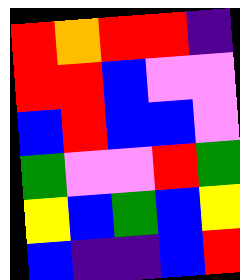[["red", "orange", "red", "red", "indigo"], ["red", "red", "blue", "violet", "violet"], ["blue", "red", "blue", "blue", "violet"], ["green", "violet", "violet", "red", "green"], ["yellow", "blue", "green", "blue", "yellow"], ["blue", "indigo", "indigo", "blue", "red"]]